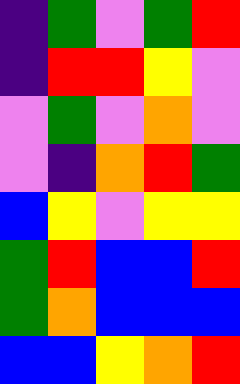[["indigo", "green", "violet", "green", "red"], ["indigo", "red", "red", "yellow", "violet"], ["violet", "green", "violet", "orange", "violet"], ["violet", "indigo", "orange", "red", "green"], ["blue", "yellow", "violet", "yellow", "yellow"], ["green", "red", "blue", "blue", "red"], ["green", "orange", "blue", "blue", "blue"], ["blue", "blue", "yellow", "orange", "red"]]